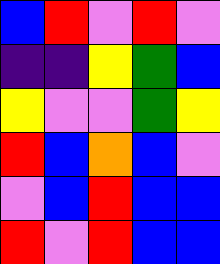[["blue", "red", "violet", "red", "violet"], ["indigo", "indigo", "yellow", "green", "blue"], ["yellow", "violet", "violet", "green", "yellow"], ["red", "blue", "orange", "blue", "violet"], ["violet", "blue", "red", "blue", "blue"], ["red", "violet", "red", "blue", "blue"]]